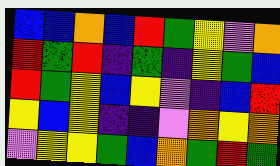[["blue", "blue", "orange", "blue", "red", "green", "yellow", "violet", "orange"], ["red", "green", "red", "indigo", "green", "indigo", "yellow", "green", "blue"], ["red", "green", "yellow", "blue", "yellow", "violet", "indigo", "blue", "red"], ["yellow", "blue", "yellow", "indigo", "indigo", "violet", "orange", "yellow", "orange"], ["violet", "yellow", "yellow", "green", "blue", "orange", "green", "red", "green"]]